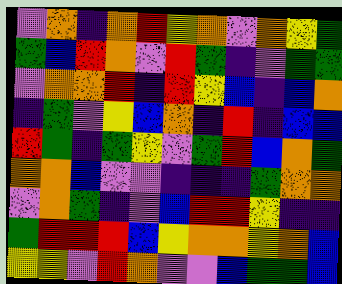[["violet", "orange", "indigo", "orange", "red", "yellow", "orange", "violet", "orange", "yellow", "green"], ["green", "blue", "red", "orange", "violet", "red", "green", "indigo", "violet", "green", "green"], ["violet", "orange", "orange", "red", "indigo", "red", "yellow", "blue", "indigo", "blue", "orange"], ["indigo", "green", "violet", "yellow", "blue", "orange", "indigo", "red", "indigo", "blue", "blue"], ["red", "green", "indigo", "green", "yellow", "violet", "green", "red", "blue", "orange", "green"], ["orange", "orange", "blue", "violet", "violet", "indigo", "indigo", "indigo", "green", "orange", "orange"], ["violet", "orange", "green", "indigo", "violet", "blue", "red", "red", "yellow", "indigo", "indigo"], ["green", "red", "red", "red", "blue", "yellow", "orange", "orange", "yellow", "orange", "blue"], ["yellow", "yellow", "violet", "red", "orange", "violet", "violet", "blue", "green", "green", "blue"]]